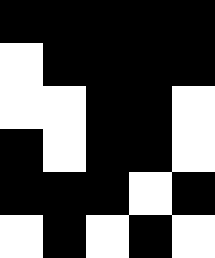[["black", "black", "black", "black", "black"], ["white", "black", "black", "black", "black"], ["white", "white", "black", "black", "white"], ["black", "white", "black", "black", "white"], ["black", "black", "black", "white", "black"], ["white", "black", "white", "black", "white"]]